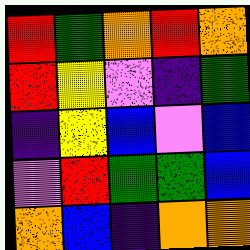[["red", "green", "orange", "red", "orange"], ["red", "yellow", "violet", "indigo", "green"], ["indigo", "yellow", "blue", "violet", "blue"], ["violet", "red", "green", "green", "blue"], ["orange", "blue", "indigo", "orange", "orange"]]